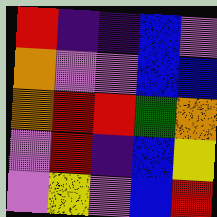[["red", "indigo", "indigo", "blue", "violet"], ["orange", "violet", "violet", "blue", "blue"], ["orange", "red", "red", "green", "orange"], ["violet", "red", "indigo", "blue", "yellow"], ["violet", "yellow", "violet", "blue", "red"]]